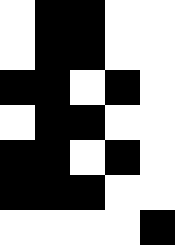[["white", "black", "black", "white", "white"], ["white", "black", "black", "white", "white"], ["black", "black", "white", "black", "white"], ["white", "black", "black", "white", "white"], ["black", "black", "white", "black", "white"], ["black", "black", "black", "white", "white"], ["white", "white", "white", "white", "black"]]